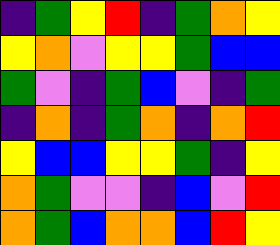[["indigo", "green", "yellow", "red", "indigo", "green", "orange", "yellow"], ["yellow", "orange", "violet", "yellow", "yellow", "green", "blue", "blue"], ["green", "violet", "indigo", "green", "blue", "violet", "indigo", "green"], ["indigo", "orange", "indigo", "green", "orange", "indigo", "orange", "red"], ["yellow", "blue", "blue", "yellow", "yellow", "green", "indigo", "yellow"], ["orange", "green", "violet", "violet", "indigo", "blue", "violet", "red"], ["orange", "green", "blue", "orange", "orange", "blue", "red", "yellow"]]